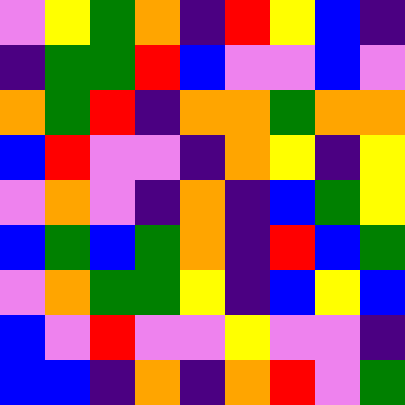[["violet", "yellow", "green", "orange", "indigo", "red", "yellow", "blue", "indigo"], ["indigo", "green", "green", "red", "blue", "violet", "violet", "blue", "violet"], ["orange", "green", "red", "indigo", "orange", "orange", "green", "orange", "orange"], ["blue", "red", "violet", "violet", "indigo", "orange", "yellow", "indigo", "yellow"], ["violet", "orange", "violet", "indigo", "orange", "indigo", "blue", "green", "yellow"], ["blue", "green", "blue", "green", "orange", "indigo", "red", "blue", "green"], ["violet", "orange", "green", "green", "yellow", "indigo", "blue", "yellow", "blue"], ["blue", "violet", "red", "violet", "violet", "yellow", "violet", "violet", "indigo"], ["blue", "blue", "indigo", "orange", "indigo", "orange", "red", "violet", "green"]]